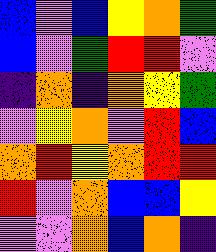[["blue", "violet", "blue", "yellow", "orange", "green"], ["blue", "violet", "green", "red", "red", "violet"], ["indigo", "orange", "indigo", "orange", "yellow", "green"], ["violet", "yellow", "orange", "violet", "red", "blue"], ["orange", "red", "yellow", "orange", "red", "red"], ["red", "violet", "orange", "blue", "blue", "yellow"], ["violet", "violet", "orange", "blue", "orange", "indigo"]]